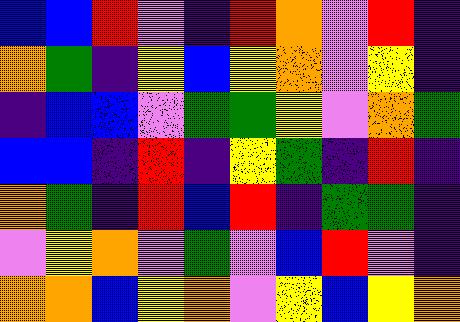[["blue", "blue", "red", "violet", "indigo", "red", "orange", "violet", "red", "indigo"], ["orange", "green", "indigo", "yellow", "blue", "yellow", "orange", "violet", "yellow", "indigo"], ["indigo", "blue", "blue", "violet", "green", "green", "yellow", "violet", "orange", "green"], ["blue", "blue", "indigo", "red", "indigo", "yellow", "green", "indigo", "red", "indigo"], ["orange", "green", "indigo", "red", "blue", "red", "indigo", "green", "green", "indigo"], ["violet", "yellow", "orange", "violet", "green", "violet", "blue", "red", "violet", "indigo"], ["orange", "orange", "blue", "yellow", "orange", "violet", "yellow", "blue", "yellow", "orange"]]